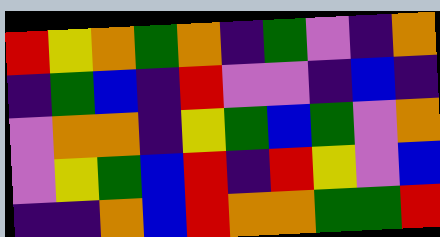[["red", "yellow", "orange", "green", "orange", "indigo", "green", "violet", "indigo", "orange"], ["indigo", "green", "blue", "indigo", "red", "violet", "violet", "indigo", "blue", "indigo"], ["violet", "orange", "orange", "indigo", "yellow", "green", "blue", "green", "violet", "orange"], ["violet", "yellow", "green", "blue", "red", "indigo", "red", "yellow", "violet", "blue"], ["indigo", "indigo", "orange", "blue", "red", "orange", "orange", "green", "green", "red"]]